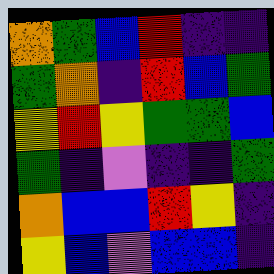[["orange", "green", "blue", "red", "indigo", "indigo"], ["green", "orange", "indigo", "red", "blue", "green"], ["yellow", "red", "yellow", "green", "green", "blue"], ["green", "indigo", "violet", "indigo", "indigo", "green"], ["orange", "blue", "blue", "red", "yellow", "indigo"], ["yellow", "blue", "violet", "blue", "blue", "indigo"]]